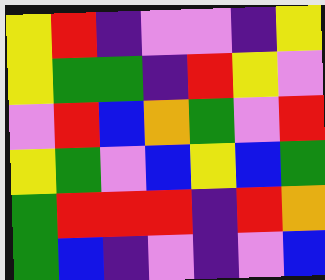[["yellow", "red", "indigo", "violet", "violet", "indigo", "yellow"], ["yellow", "green", "green", "indigo", "red", "yellow", "violet"], ["violet", "red", "blue", "orange", "green", "violet", "red"], ["yellow", "green", "violet", "blue", "yellow", "blue", "green"], ["green", "red", "red", "red", "indigo", "red", "orange"], ["green", "blue", "indigo", "violet", "indigo", "violet", "blue"]]